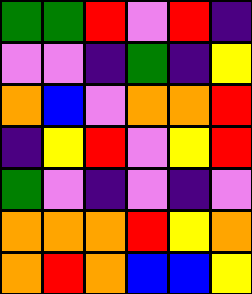[["green", "green", "red", "violet", "red", "indigo"], ["violet", "violet", "indigo", "green", "indigo", "yellow"], ["orange", "blue", "violet", "orange", "orange", "red"], ["indigo", "yellow", "red", "violet", "yellow", "red"], ["green", "violet", "indigo", "violet", "indigo", "violet"], ["orange", "orange", "orange", "red", "yellow", "orange"], ["orange", "red", "orange", "blue", "blue", "yellow"]]